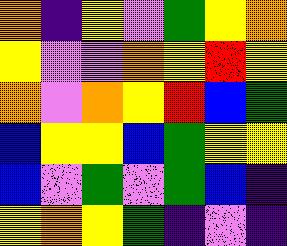[["orange", "indigo", "yellow", "violet", "green", "yellow", "orange"], ["yellow", "violet", "violet", "orange", "yellow", "red", "yellow"], ["orange", "violet", "orange", "yellow", "red", "blue", "green"], ["blue", "yellow", "yellow", "blue", "green", "yellow", "yellow"], ["blue", "violet", "green", "violet", "green", "blue", "indigo"], ["yellow", "orange", "yellow", "green", "indigo", "violet", "indigo"]]